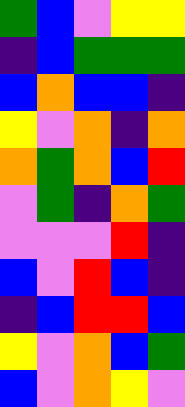[["green", "blue", "violet", "yellow", "yellow"], ["indigo", "blue", "green", "green", "green"], ["blue", "orange", "blue", "blue", "indigo"], ["yellow", "violet", "orange", "indigo", "orange"], ["orange", "green", "orange", "blue", "red"], ["violet", "green", "indigo", "orange", "green"], ["violet", "violet", "violet", "red", "indigo"], ["blue", "violet", "red", "blue", "indigo"], ["indigo", "blue", "red", "red", "blue"], ["yellow", "violet", "orange", "blue", "green"], ["blue", "violet", "orange", "yellow", "violet"]]